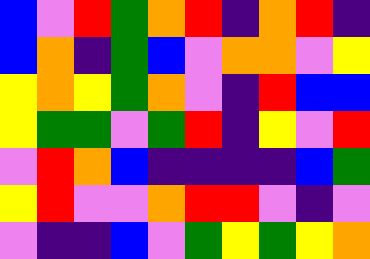[["blue", "violet", "red", "green", "orange", "red", "indigo", "orange", "red", "indigo"], ["blue", "orange", "indigo", "green", "blue", "violet", "orange", "orange", "violet", "yellow"], ["yellow", "orange", "yellow", "green", "orange", "violet", "indigo", "red", "blue", "blue"], ["yellow", "green", "green", "violet", "green", "red", "indigo", "yellow", "violet", "red"], ["violet", "red", "orange", "blue", "indigo", "indigo", "indigo", "indigo", "blue", "green"], ["yellow", "red", "violet", "violet", "orange", "red", "red", "violet", "indigo", "violet"], ["violet", "indigo", "indigo", "blue", "violet", "green", "yellow", "green", "yellow", "orange"]]